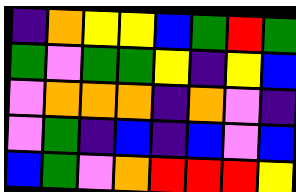[["indigo", "orange", "yellow", "yellow", "blue", "green", "red", "green"], ["green", "violet", "green", "green", "yellow", "indigo", "yellow", "blue"], ["violet", "orange", "orange", "orange", "indigo", "orange", "violet", "indigo"], ["violet", "green", "indigo", "blue", "indigo", "blue", "violet", "blue"], ["blue", "green", "violet", "orange", "red", "red", "red", "yellow"]]